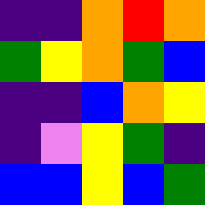[["indigo", "indigo", "orange", "red", "orange"], ["green", "yellow", "orange", "green", "blue"], ["indigo", "indigo", "blue", "orange", "yellow"], ["indigo", "violet", "yellow", "green", "indigo"], ["blue", "blue", "yellow", "blue", "green"]]